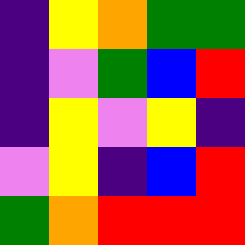[["indigo", "yellow", "orange", "green", "green"], ["indigo", "violet", "green", "blue", "red"], ["indigo", "yellow", "violet", "yellow", "indigo"], ["violet", "yellow", "indigo", "blue", "red"], ["green", "orange", "red", "red", "red"]]